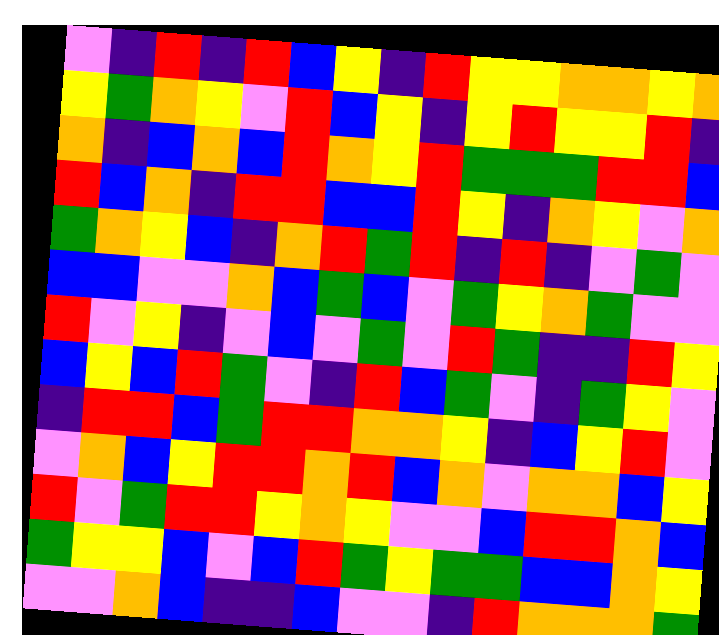[["violet", "indigo", "red", "indigo", "red", "blue", "yellow", "indigo", "red", "yellow", "yellow", "orange", "orange", "yellow", "orange"], ["yellow", "green", "orange", "yellow", "violet", "red", "blue", "yellow", "indigo", "yellow", "red", "yellow", "yellow", "red", "indigo"], ["orange", "indigo", "blue", "orange", "blue", "red", "orange", "yellow", "red", "green", "green", "green", "red", "red", "blue"], ["red", "blue", "orange", "indigo", "red", "red", "blue", "blue", "red", "yellow", "indigo", "orange", "yellow", "violet", "orange"], ["green", "orange", "yellow", "blue", "indigo", "orange", "red", "green", "red", "indigo", "red", "indigo", "violet", "green", "violet"], ["blue", "blue", "violet", "violet", "orange", "blue", "green", "blue", "violet", "green", "yellow", "orange", "green", "violet", "violet"], ["red", "violet", "yellow", "indigo", "violet", "blue", "violet", "green", "violet", "red", "green", "indigo", "indigo", "red", "yellow"], ["blue", "yellow", "blue", "red", "green", "violet", "indigo", "red", "blue", "green", "violet", "indigo", "green", "yellow", "violet"], ["indigo", "red", "red", "blue", "green", "red", "red", "orange", "orange", "yellow", "indigo", "blue", "yellow", "red", "violet"], ["violet", "orange", "blue", "yellow", "red", "red", "orange", "red", "blue", "orange", "violet", "orange", "orange", "blue", "yellow"], ["red", "violet", "green", "red", "red", "yellow", "orange", "yellow", "violet", "violet", "blue", "red", "red", "orange", "blue"], ["green", "yellow", "yellow", "blue", "violet", "blue", "red", "green", "yellow", "green", "green", "blue", "blue", "orange", "yellow"], ["violet", "violet", "orange", "blue", "indigo", "indigo", "blue", "violet", "violet", "indigo", "red", "orange", "orange", "orange", "green"]]